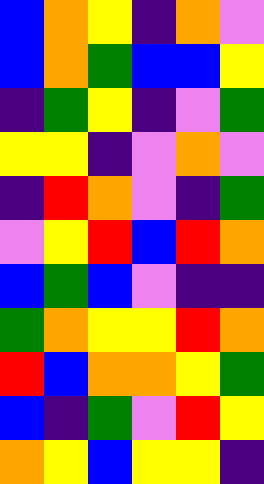[["blue", "orange", "yellow", "indigo", "orange", "violet"], ["blue", "orange", "green", "blue", "blue", "yellow"], ["indigo", "green", "yellow", "indigo", "violet", "green"], ["yellow", "yellow", "indigo", "violet", "orange", "violet"], ["indigo", "red", "orange", "violet", "indigo", "green"], ["violet", "yellow", "red", "blue", "red", "orange"], ["blue", "green", "blue", "violet", "indigo", "indigo"], ["green", "orange", "yellow", "yellow", "red", "orange"], ["red", "blue", "orange", "orange", "yellow", "green"], ["blue", "indigo", "green", "violet", "red", "yellow"], ["orange", "yellow", "blue", "yellow", "yellow", "indigo"]]